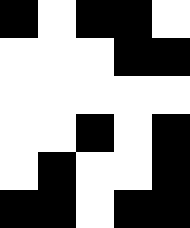[["black", "white", "black", "black", "white"], ["white", "white", "white", "black", "black"], ["white", "white", "white", "white", "white"], ["white", "white", "black", "white", "black"], ["white", "black", "white", "white", "black"], ["black", "black", "white", "black", "black"]]